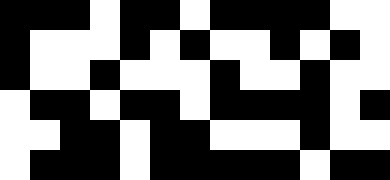[["black", "black", "black", "white", "black", "black", "white", "black", "black", "black", "black", "white", "white"], ["black", "white", "white", "white", "black", "white", "black", "white", "white", "black", "white", "black", "white"], ["black", "white", "white", "black", "white", "white", "white", "black", "white", "white", "black", "white", "white"], ["white", "black", "black", "white", "black", "black", "white", "black", "black", "black", "black", "white", "black"], ["white", "white", "black", "black", "white", "black", "black", "white", "white", "white", "black", "white", "white"], ["white", "black", "black", "black", "white", "black", "black", "black", "black", "black", "white", "black", "black"]]